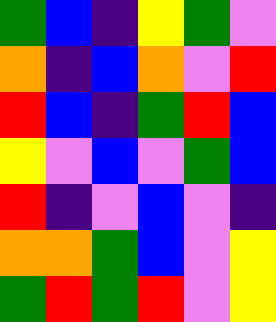[["green", "blue", "indigo", "yellow", "green", "violet"], ["orange", "indigo", "blue", "orange", "violet", "red"], ["red", "blue", "indigo", "green", "red", "blue"], ["yellow", "violet", "blue", "violet", "green", "blue"], ["red", "indigo", "violet", "blue", "violet", "indigo"], ["orange", "orange", "green", "blue", "violet", "yellow"], ["green", "red", "green", "red", "violet", "yellow"]]